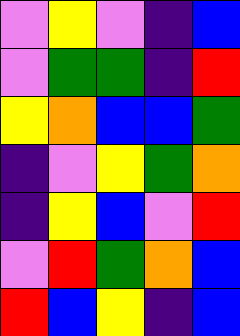[["violet", "yellow", "violet", "indigo", "blue"], ["violet", "green", "green", "indigo", "red"], ["yellow", "orange", "blue", "blue", "green"], ["indigo", "violet", "yellow", "green", "orange"], ["indigo", "yellow", "blue", "violet", "red"], ["violet", "red", "green", "orange", "blue"], ["red", "blue", "yellow", "indigo", "blue"]]